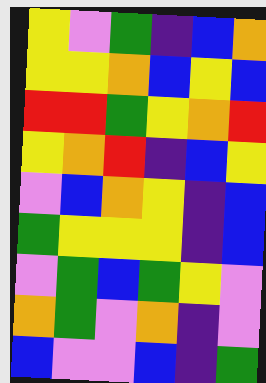[["yellow", "violet", "green", "indigo", "blue", "orange"], ["yellow", "yellow", "orange", "blue", "yellow", "blue"], ["red", "red", "green", "yellow", "orange", "red"], ["yellow", "orange", "red", "indigo", "blue", "yellow"], ["violet", "blue", "orange", "yellow", "indigo", "blue"], ["green", "yellow", "yellow", "yellow", "indigo", "blue"], ["violet", "green", "blue", "green", "yellow", "violet"], ["orange", "green", "violet", "orange", "indigo", "violet"], ["blue", "violet", "violet", "blue", "indigo", "green"]]